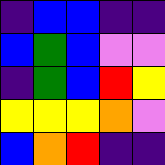[["indigo", "blue", "blue", "indigo", "indigo"], ["blue", "green", "blue", "violet", "violet"], ["indigo", "green", "blue", "red", "yellow"], ["yellow", "yellow", "yellow", "orange", "violet"], ["blue", "orange", "red", "indigo", "indigo"]]